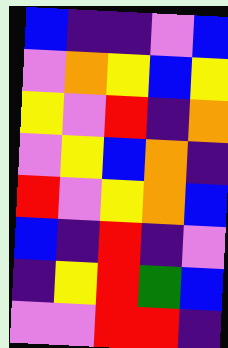[["blue", "indigo", "indigo", "violet", "blue"], ["violet", "orange", "yellow", "blue", "yellow"], ["yellow", "violet", "red", "indigo", "orange"], ["violet", "yellow", "blue", "orange", "indigo"], ["red", "violet", "yellow", "orange", "blue"], ["blue", "indigo", "red", "indigo", "violet"], ["indigo", "yellow", "red", "green", "blue"], ["violet", "violet", "red", "red", "indigo"]]